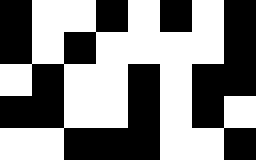[["black", "white", "white", "black", "white", "black", "white", "black"], ["black", "white", "black", "white", "white", "white", "white", "black"], ["white", "black", "white", "white", "black", "white", "black", "black"], ["black", "black", "white", "white", "black", "white", "black", "white"], ["white", "white", "black", "black", "black", "white", "white", "black"]]